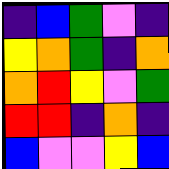[["indigo", "blue", "green", "violet", "indigo"], ["yellow", "orange", "green", "indigo", "orange"], ["orange", "red", "yellow", "violet", "green"], ["red", "red", "indigo", "orange", "indigo"], ["blue", "violet", "violet", "yellow", "blue"]]